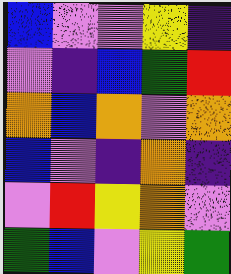[["blue", "violet", "violet", "yellow", "indigo"], ["violet", "indigo", "blue", "green", "red"], ["orange", "blue", "orange", "violet", "orange"], ["blue", "violet", "indigo", "orange", "indigo"], ["violet", "red", "yellow", "orange", "violet"], ["green", "blue", "violet", "yellow", "green"]]